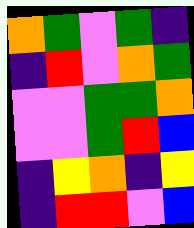[["orange", "green", "violet", "green", "indigo"], ["indigo", "red", "violet", "orange", "green"], ["violet", "violet", "green", "green", "orange"], ["violet", "violet", "green", "red", "blue"], ["indigo", "yellow", "orange", "indigo", "yellow"], ["indigo", "red", "red", "violet", "blue"]]